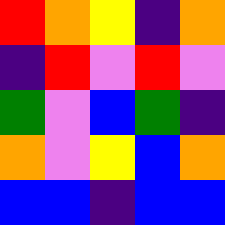[["red", "orange", "yellow", "indigo", "orange"], ["indigo", "red", "violet", "red", "violet"], ["green", "violet", "blue", "green", "indigo"], ["orange", "violet", "yellow", "blue", "orange"], ["blue", "blue", "indigo", "blue", "blue"]]